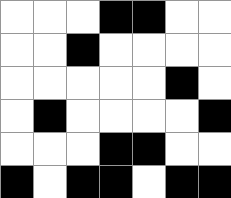[["white", "white", "white", "black", "black", "white", "white"], ["white", "white", "black", "white", "white", "white", "white"], ["white", "white", "white", "white", "white", "black", "white"], ["white", "black", "white", "white", "white", "white", "black"], ["white", "white", "white", "black", "black", "white", "white"], ["black", "white", "black", "black", "white", "black", "black"]]